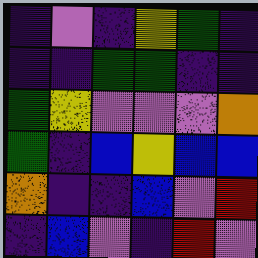[["indigo", "violet", "indigo", "yellow", "green", "indigo"], ["indigo", "indigo", "green", "green", "indigo", "indigo"], ["green", "yellow", "violet", "violet", "violet", "orange"], ["green", "indigo", "blue", "yellow", "blue", "blue"], ["orange", "indigo", "indigo", "blue", "violet", "red"], ["indigo", "blue", "violet", "indigo", "red", "violet"]]